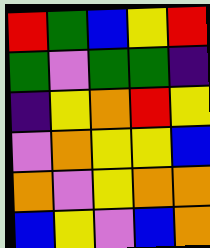[["red", "green", "blue", "yellow", "red"], ["green", "violet", "green", "green", "indigo"], ["indigo", "yellow", "orange", "red", "yellow"], ["violet", "orange", "yellow", "yellow", "blue"], ["orange", "violet", "yellow", "orange", "orange"], ["blue", "yellow", "violet", "blue", "orange"]]